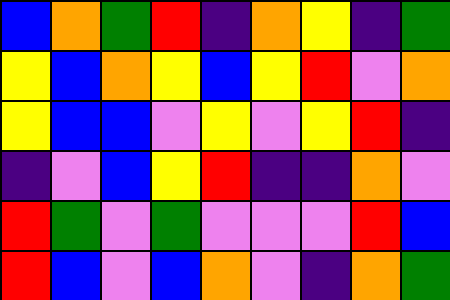[["blue", "orange", "green", "red", "indigo", "orange", "yellow", "indigo", "green"], ["yellow", "blue", "orange", "yellow", "blue", "yellow", "red", "violet", "orange"], ["yellow", "blue", "blue", "violet", "yellow", "violet", "yellow", "red", "indigo"], ["indigo", "violet", "blue", "yellow", "red", "indigo", "indigo", "orange", "violet"], ["red", "green", "violet", "green", "violet", "violet", "violet", "red", "blue"], ["red", "blue", "violet", "blue", "orange", "violet", "indigo", "orange", "green"]]